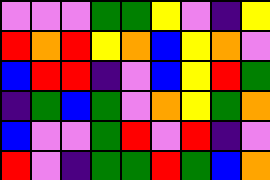[["violet", "violet", "violet", "green", "green", "yellow", "violet", "indigo", "yellow"], ["red", "orange", "red", "yellow", "orange", "blue", "yellow", "orange", "violet"], ["blue", "red", "red", "indigo", "violet", "blue", "yellow", "red", "green"], ["indigo", "green", "blue", "green", "violet", "orange", "yellow", "green", "orange"], ["blue", "violet", "violet", "green", "red", "violet", "red", "indigo", "violet"], ["red", "violet", "indigo", "green", "green", "red", "green", "blue", "orange"]]